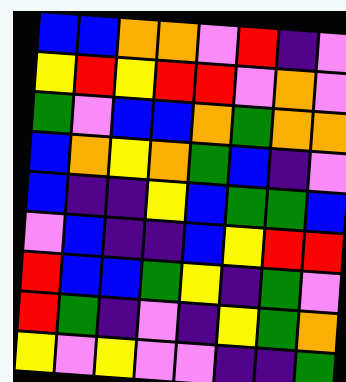[["blue", "blue", "orange", "orange", "violet", "red", "indigo", "violet"], ["yellow", "red", "yellow", "red", "red", "violet", "orange", "violet"], ["green", "violet", "blue", "blue", "orange", "green", "orange", "orange"], ["blue", "orange", "yellow", "orange", "green", "blue", "indigo", "violet"], ["blue", "indigo", "indigo", "yellow", "blue", "green", "green", "blue"], ["violet", "blue", "indigo", "indigo", "blue", "yellow", "red", "red"], ["red", "blue", "blue", "green", "yellow", "indigo", "green", "violet"], ["red", "green", "indigo", "violet", "indigo", "yellow", "green", "orange"], ["yellow", "violet", "yellow", "violet", "violet", "indigo", "indigo", "green"]]